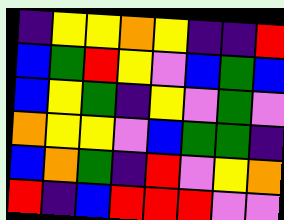[["indigo", "yellow", "yellow", "orange", "yellow", "indigo", "indigo", "red"], ["blue", "green", "red", "yellow", "violet", "blue", "green", "blue"], ["blue", "yellow", "green", "indigo", "yellow", "violet", "green", "violet"], ["orange", "yellow", "yellow", "violet", "blue", "green", "green", "indigo"], ["blue", "orange", "green", "indigo", "red", "violet", "yellow", "orange"], ["red", "indigo", "blue", "red", "red", "red", "violet", "violet"]]